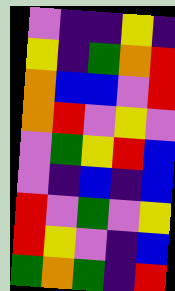[["violet", "indigo", "indigo", "yellow", "indigo"], ["yellow", "indigo", "green", "orange", "red"], ["orange", "blue", "blue", "violet", "red"], ["orange", "red", "violet", "yellow", "violet"], ["violet", "green", "yellow", "red", "blue"], ["violet", "indigo", "blue", "indigo", "blue"], ["red", "violet", "green", "violet", "yellow"], ["red", "yellow", "violet", "indigo", "blue"], ["green", "orange", "green", "indigo", "red"]]